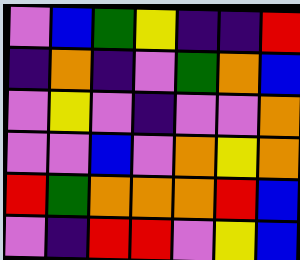[["violet", "blue", "green", "yellow", "indigo", "indigo", "red"], ["indigo", "orange", "indigo", "violet", "green", "orange", "blue"], ["violet", "yellow", "violet", "indigo", "violet", "violet", "orange"], ["violet", "violet", "blue", "violet", "orange", "yellow", "orange"], ["red", "green", "orange", "orange", "orange", "red", "blue"], ["violet", "indigo", "red", "red", "violet", "yellow", "blue"]]